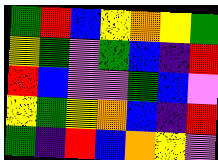[["green", "red", "blue", "yellow", "orange", "yellow", "green"], ["yellow", "green", "violet", "green", "blue", "indigo", "red"], ["red", "blue", "violet", "violet", "green", "blue", "violet"], ["yellow", "green", "yellow", "orange", "blue", "indigo", "red"], ["green", "indigo", "red", "blue", "orange", "yellow", "violet"]]